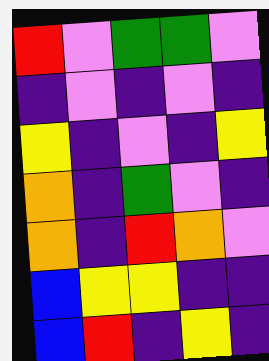[["red", "violet", "green", "green", "violet"], ["indigo", "violet", "indigo", "violet", "indigo"], ["yellow", "indigo", "violet", "indigo", "yellow"], ["orange", "indigo", "green", "violet", "indigo"], ["orange", "indigo", "red", "orange", "violet"], ["blue", "yellow", "yellow", "indigo", "indigo"], ["blue", "red", "indigo", "yellow", "indigo"]]